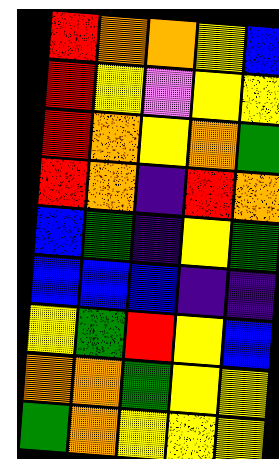[["red", "orange", "orange", "yellow", "blue"], ["red", "yellow", "violet", "yellow", "yellow"], ["red", "orange", "yellow", "orange", "green"], ["red", "orange", "indigo", "red", "orange"], ["blue", "green", "indigo", "yellow", "green"], ["blue", "blue", "blue", "indigo", "indigo"], ["yellow", "green", "red", "yellow", "blue"], ["orange", "orange", "green", "yellow", "yellow"], ["green", "orange", "yellow", "yellow", "yellow"]]